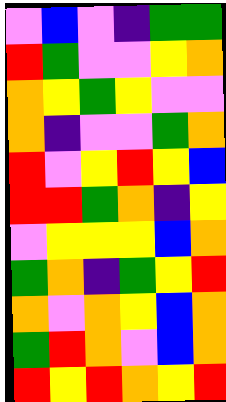[["violet", "blue", "violet", "indigo", "green", "green"], ["red", "green", "violet", "violet", "yellow", "orange"], ["orange", "yellow", "green", "yellow", "violet", "violet"], ["orange", "indigo", "violet", "violet", "green", "orange"], ["red", "violet", "yellow", "red", "yellow", "blue"], ["red", "red", "green", "orange", "indigo", "yellow"], ["violet", "yellow", "yellow", "yellow", "blue", "orange"], ["green", "orange", "indigo", "green", "yellow", "red"], ["orange", "violet", "orange", "yellow", "blue", "orange"], ["green", "red", "orange", "violet", "blue", "orange"], ["red", "yellow", "red", "orange", "yellow", "red"]]